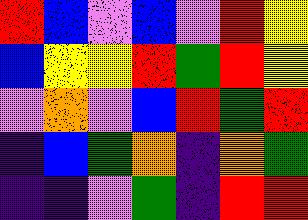[["red", "blue", "violet", "blue", "violet", "red", "yellow"], ["blue", "yellow", "yellow", "red", "green", "red", "yellow"], ["violet", "orange", "violet", "blue", "red", "green", "red"], ["indigo", "blue", "green", "orange", "indigo", "orange", "green"], ["indigo", "indigo", "violet", "green", "indigo", "red", "red"]]